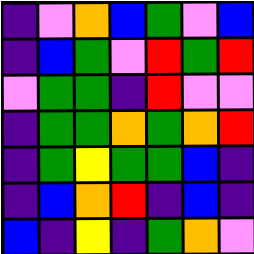[["indigo", "violet", "orange", "blue", "green", "violet", "blue"], ["indigo", "blue", "green", "violet", "red", "green", "red"], ["violet", "green", "green", "indigo", "red", "violet", "violet"], ["indigo", "green", "green", "orange", "green", "orange", "red"], ["indigo", "green", "yellow", "green", "green", "blue", "indigo"], ["indigo", "blue", "orange", "red", "indigo", "blue", "indigo"], ["blue", "indigo", "yellow", "indigo", "green", "orange", "violet"]]